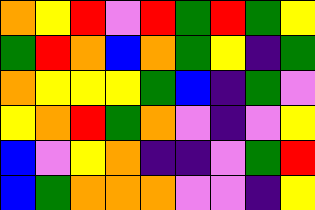[["orange", "yellow", "red", "violet", "red", "green", "red", "green", "yellow"], ["green", "red", "orange", "blue", "orange", "green", "yellow", "indigo", "green"], ["orange", "yellow", "yellow", "yellow", "green", "blue", "indigo", "green", "violet"], ["yellow", "orange", "red", "green", "orange", "violet", "indigo", "violet", "yellow"], ["blue", "violet", "yellow", "orange", "indigo", "indigo", "violet", "green", "red"], ["blue", "green", "orange", "orange", "orange", "violet", "violet", "indigo", "yellow"]]